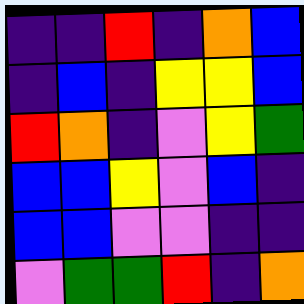[["indigo", "indigo", "red", "indigo", "orange", "blue"], ["indigo", "blue", "indigo", "yellow", "yellow", "blue"], ["red", "orange", "indigo", "violet", "yellow", "green"], ["blue", "blue", "yellow", "violet", "blue", "indigo"], ["blue", "blue", "violet", "violet", "indigo", "indigo"], ["violet", "green", "green", "red", "indigo", "orange"]]